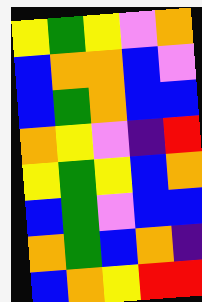[["yellow", "green", "yellow", "violet", "orange"], ["blue", "orange", "orange", "blue", "violet"], ["blue", "green", "orange", "blue", "blue"], ["orange", "yellow", "violet", "indigo", "red"], ["yellow", "green", "yellow", "blue", "orange"], ["blue", "green", "violet", "blue", "blue"], ["orange", "green", "blue", "orange", "indigo"], ["blue", "orange", "yellow", "red", "red"]]